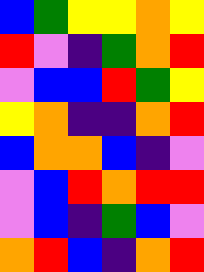[["blue", "green", "yellow", "yellow", "orange", "yellow"], ["red", "violet", "indigo", "green", "orange", "red"], ["violet", "blue", "blue", "red", "green", "yellow"], ["yellow", "orange", "indigo", "indigo", "orange", "red"], ["blue", "orange", "orange", "blue", "indigo", "violet"], ["violet", "blue", "red", "orange", "red", "red"], ["violet", "blue", "indigo", "green", "blue", "violet"], ["orange", "red", "blue", "indigo", "orange", "red"]]